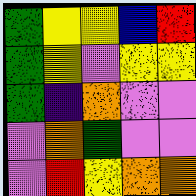[["green", "yellow", "yellow", "blue", "red"], ["green", "yellow", "violet", "yellow", "yellow"], ["green", "indigo", "orange", "violet", "violet"], ["violet", "orange", "green", "violet", "violet"], ["violet", "red", "yellow", "orange", "orange"]]